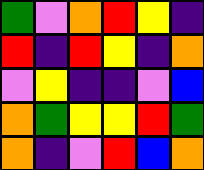[["green", "violet", "orange", "red", "yellow", "indigo"], ["red", "indigo", "red", "yellow", "indigo", "orange"], ["violet", "yellow", "indigo", "indigo", "violet", "blue"], ["orange", "green", "yellow", "yellow", "red", "green"], ["orange", "indigo", "violet", "red", "blue", "orange"]]